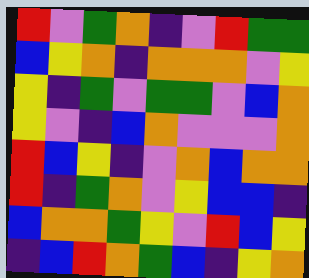[["red", "violet", "green", "orange", "indigo", "violet", "red", "green", "green"], ["blue", "yellow", "orange", "indigo", "orange", "orange", "orange", "violet", "yellow"], ["yellow", "indigo", "green", "violet", "green", "green", "violet", "blue", "orange"], ["yellow", "violet", "indigo", "blue", "orange", "violet", "violet", "violet", "orange"], ["red", "blue", "yellow", "indigo", "violet", "orange", "blue", "orange", "orange"], ["red", "indigo", "green", "orange", "violet", "yellow", "blue", "blue", "indigo"], ["blue", "orange", "orange", "green", "yellow", "violet", "red", "blue", "yellow"], ["indigo", "blue", "red", "orange", "green", "blue", "indigo", "yellow", "orange"]]